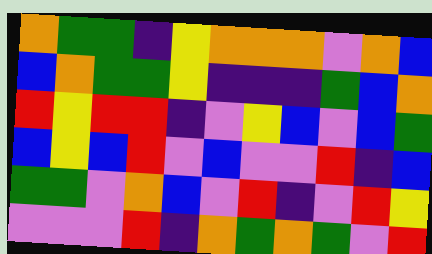[["orange", "green", "green", "indigo", "yellow", "orange", "orange", "orange", "violet", "orange", "blue"], ["blue", "orange", "green", "green", "yellow", "indigo", "indigo", "indigo", "green", "blue", "orange"], ["red", "yellow", "red", "red", "indigo", "violet", "yellow", "blue", "violet", "blue", "green"], ["blue", "yellow", "blue", "red", "violet", "blue", "violet", "violet", "red", "indigo", "blue"], ["green", "green", "violet", "orange", "blue", "violet", "red", "indigo", "violet", "red", "yellow"], ["violet", "violet", "violet", "red", "indigo", "orange", "green", "orange", "green", "violet", "red"]]